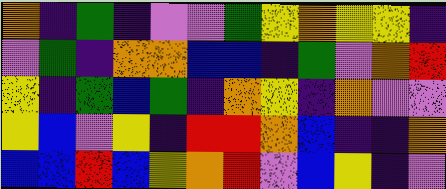[["orange", "indigo", "green", "indigo", "violet", "violet", "green", "yellow", "orange", "yellow", "yellow", "indigo"], ["violet", "green", "indigo", "orange", "orange", "blue", "blue", "indigo", "green", "violet", "orange", "red"], ["yellow", "indigo", "green", "blue", "green", "indigo", "orange", "yellow", "indigo", "orange", "violet", "violet"], ["yellow", "blue", "violet", "yellow", "indigo", "red", "red", "orange", "blue", "indigo", "indigo", "orange"], ["blue", "blue", "red", "blue", "yellow", "orange", "red", "violet", "blue", "yellow", "indigo", "violet"]]